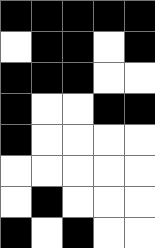[["black", "black", "black", "black", "black"], ["white", "black", "black", "white", "black"], ["black", "black", "black", "white", "white"], ["black", "white", "white", "black", "black"], ["black", "white", "white", "white", "white"], ["white", "white", "white", "white", "white"], ["white", "black", "white", "white", "white"], ["black", "white", "black", "white", "white"]]